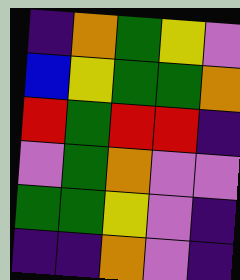[["indigo", "orange", "green", "yellow", "violet"], ["blue", "yellow", "green", "green", "orange"], ["red", "green", "red", "red", "indigo"], ["violet", "green", "orange", "violet", "violet"], ["green", "green", "yellow", "violet", "indigo"], ["indigo", "indigo", "orange", "violet", "indigo"]]